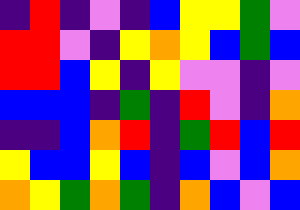[["indigo", "red", "indigo", "violet", "indigo", "blue", "yellow", "yellow", "green", "violet"], ["red", "red", "violet", "indigo", "yellow", "orange", "yellow", "blue", "green", "blue"], ["red", "red", "blue", "yellow", "indigo", "yellow", "violet", "violet", "indigo", "violet"], ["blue", "blue", "blue", "indigo", "green", "indigo", "red", "violet", "indigo", "orange"], ["indigo", "indigo", "blue", "orange", "red", "indigo", "green", "red", "blue", "red"], ["yellow", "blue", "blue", "yellow", "blue", "indigo", "blue", "violet", "blue", "orange"], ["orange", "yellow", "green", "orange", "green", "indigo", "orange", "blue", "violet", "blue"]]